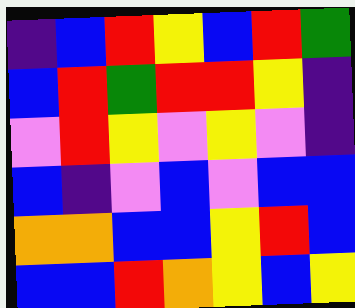[["indigo", "blue", "red", "yellow", "blue", "red", "green"], ["blue", "red", "green", "red", "red", "yellow", "indigo"], ["violet", "red", "yellow", "violet", "yellow", "violet", "indigo"], ["blue", "indigo", "violet", "blue", "violet", "blue", "blue"], ["orange", "orange", "blue", "blue", "yellow", "red", "blue"], ["blue", "blue", "red", "orange", "yellow", "blue", "yellow"]]